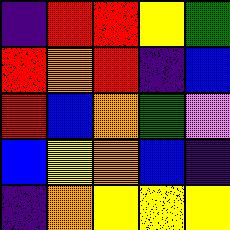[["indigo", "red", "red", "yellow", "green"], ["red", "orange", "red", "indigo", "blue"], ["red", "blue", "orange", "green", "violet"], ["blue", "yellow", "orange", "blue", "indigo"], ["indigo", "orange", "yellow", "yellow", "yellow"]]